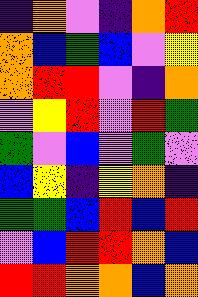[["indigo", "orange", "violet", "indigo", "orange", "red"], ["orange", "blue", "green", "blue", "violet", "yellow"], ["orange", "red", "red", "violet", "indigo", "orange"], ["violet", "yellow", "red", "violet", "red", "green"], ["green", "violet", "blue", "violet", "green", "violet"], ["blue", "yellow", "indigo", "yellow", "orange", "indigo"], ["green", "green", "blue", "red", "blue", "red"], ["violet", "blue", "red", "red", "orange", "blue"], ["red", "red", "orange", "orange", "blue", "orange"]]